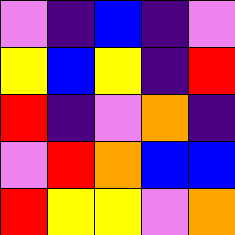[["violet", "indigo", "blue", "indigo", "violet"], ["yellow", "blue", "yellow", "indigo", "red"], ["red", "indigo", "violet", "orange", "indigo"], ["violet", "red", "orange", "blue", "blue"], ["red", "yellow", "yellow", "violet", "orange"]]